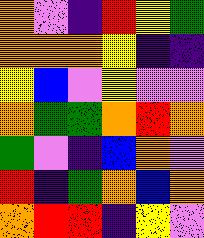[["orange", "violet", "indigo", "red", "yellow", "green"], ["orange", "orange", "orange", "yellow", "indigo", "indigo"], ["yellow", "blue", "violet", "yellow", "violet", "violet"], ["orange", "green", "green", "orange", "red", "orange"], ["green", "violet", "indigo", "blue", "orange", "violet"], ["red", "indigo", "green", "orange", "blue", "orange"], ["orange", "red", "red", "indigo", "yellow", "violet"]]